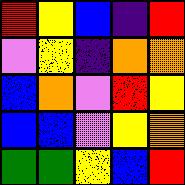[["red", "yellow", "blue", "indigo", "red"], ["violet", "yellow", "indigo", "orange", "orange"], ["blue", "orange", "violet", "red", "yellow"], ["blue", "blue", "violet", "yellow", "orange"], ["green", "green", "yellow", "blue", "red"]]